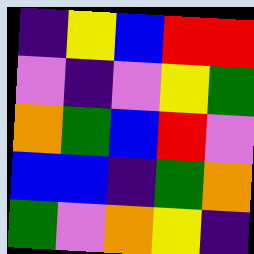[["indigo", "yellow", "blue", "red", "red"], ["violet", "indigo", "violet", "yellow", "green"], ["orange", "green", "blue", "red", "violet"], ["blue", "blue", "indigo", "green", "orange"], ["green", "violet", "orange", "yellow", "indigo"]]